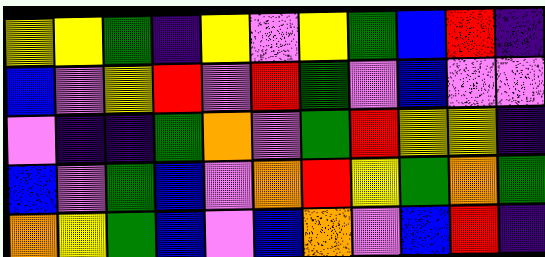[["yellow", "yellow", "green", "indigo", "yellow", "violet", "yellow", "green", "blue", "red", "indigo"], ["blue", "violet", "yellow", "red", "violet", "red", "green", "violet", "blue", "violet", "violet"], ["violet", "indigo", "indigo", "green", "orange", "violet", "green", "red", "yellow", "yellow", "indigo"], ["blue", "violet", "green", "blue", "violet", "orange", "red", "yellow", "green", "orange", "green"], ["orange", "yellow", "green", "blue", "violet", "blue", "orange", "violet", "blue", "red", "indigo"]]